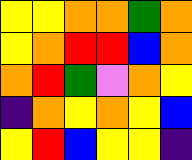[["yellow", "yellow", "orange", "orange", "green", "orange"], ["yellow", "orange", "red", "red", "blue", "orange"], ["orange", "red", "green", "violet", "orange", "yellow"], ["indigo", "orange", "yellow", "orange", "yellow", "blue"], ["yellow", "red", "blue", "yellow", "yellow", "indigo"]]